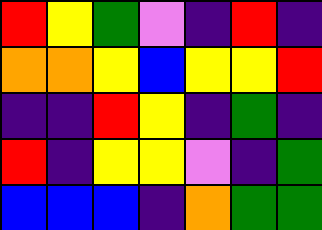[["red", "yellow", "green", "violet", "indigo", "red", "indigo"], ["orange", "orange", "yellow", "blue", "yellow", "yellow", "red"], ["indigo", "indigo", "red", "yellow", "indigo", "green", "indigo"], ["red", "indigo", "yellow", "yellow", "violet", "indigo", "green"], ["blue", "blue", "blue", "indigo", "orange", "green", "green"]]